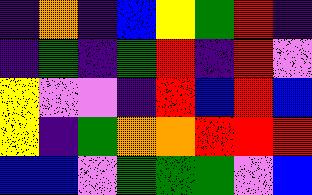[["indigo", "orange", "indigo", "blue", "yellow", "green", "red", "indigo"], ["indigo", "green", "indigo", "green", "red", "indigo", "red", "violet"], ["yellow", "violet", "violet", "indigo", "red", "blue", "red", "blue"], ["yellow", "indigo", "green", "orange", "orange", "red", "red", "red"], ["blue", "blue", "violet", "green", "green", "green", "violet", "blue"]]